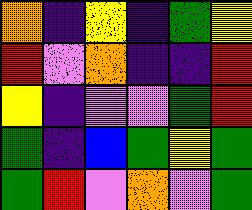[["orange", "indigo", "yellow", "indigo", "green", "yellow"], ["red", "violet", "orange", "indigo", "indigo", "red"], ["yellow", "indigo", "violet", "violet", "green", "red"], ["green", "indigo", "blue", "green", "yellow", "green"], ["green", "red", "violet", "orange", "violet", "green"]]